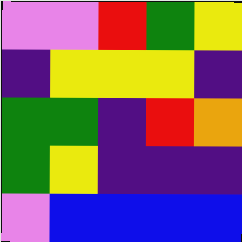[["violet", "violet", "red", "green", "yellow"], ["indigo", "yellow", "yellow", "yellow", "indigo"], ["green", "green", "indigo", "red", "orange"], ["green", "yellow", "indigo", "indigo", "indigo"], ["violet", "blue", "blue", "blue", "blue"]]